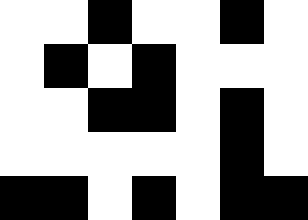[["white", "white", "black", "white", "white", "black", "white"], ["white", "black", "white", "black", "white", "white", "white"], ["white", "white", "black", "black", "white", "black", "white"], ["white", "white", "white", "white", "white", "black", "white"], ["black", "black", "white", "black", "white", "black", "black"]]